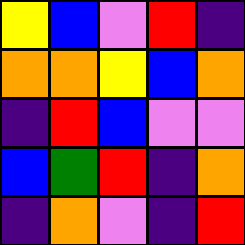[["yellow", "blue", "violet", "red", "indigo"], ["orange", "orange", "yellow", "blue", "orange"], ["indigo", "red", "blue", "violet", "violet"], ["blue", "green", "red", "indigo", "orange"], ["indigo", "orange", "violet", "indigo", "red"]]